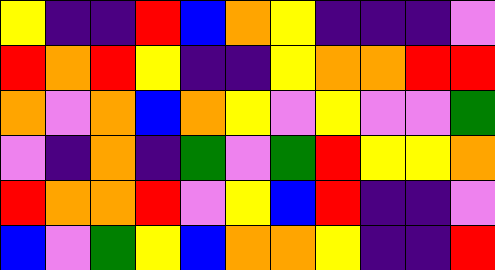[["yellow", "indigo", "indigo", "red", "blue", "orange", "yellow", "indigo", "indigo", "indigo", "violet"], ["red", "orange", "red", "yellow", "indigo", "indigo", "yellow", "orange", "orange", "red", "red"], ["orange", "violet", "orange", "blue", "orange", "yellow", "violet", "yellow", "violet", "violet", "green"], ["violet", "indigo", "orange", "indigo", "green", "violet", "green", "red", "yellow", "yellow", "orange"], ["red", "orange", "orange", "red", "violet", "yellow", "blue", "red", "indigo", "indigo", "violet"], ["blue", "violet", "green", "yellow", "blue", "orange", "orange", "yellow", "indigo", "indigo", "red"]]